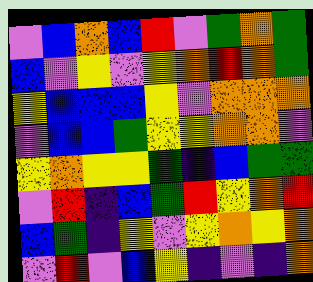[["violet", "blue", "orange", "blue", "red", "violet", "green", "orange", "green"], ["blue", "violet", "yellow", "violet", "yellow", "orange", "red", "orange", "green"], ["yellow", "blue", "blue", "blue", "yellow", "violet", "orange", "orange", "orange"], ["violet", "blue", "blue", "green", "yellow", "yellow", "orange", "orange", "violet"], ["yellow", "orange", "yellow", "yellow", "green", "indigo", "blue", "green", "green"], ["violet", "red", "indigo", "blue", "green", "red", "yellow", "orange", "red"], ["blue", "green", "indigo", "yellow", "violet", "yellow", "orange", "yellow", "orange"], ["violet", "red", "violet", "blue", "yellow", "indigo", "violet", "indigo", "orange"]]